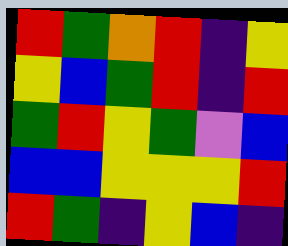[["red", "green", "orange", "red", "indigo", "yellow"], ["yellow", "blue", "green", "red", "indigo", "red"], ["green", "red", "yellow", "green", "violet", "blue"], ["blue", "blue", "yellow", "yellow", "yellow", "red"], ["red", "green", "indigo", "yellow", "blue", "indigo"]]